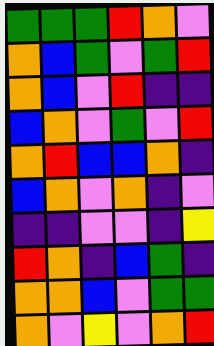[["green", "green", "green", "red", "orange", "violet"], ["orange", "blue", "green", "violet", "green", "red"], ["orange", "blue", "violet", "red", "indigo", "indigo"], ["blue", "orange", "violet", "green", "violet", "red"], ["orange", "red", "blue", "blue", "orange", "indigo"], ["blue", "orange", "violet", "orange", "indigo", "violet"], ["indigo", "indigo", "violet", "violet", "indigo", "yellow"], ["red", "orange", "indigo", "blue", "green", "indigo"], ["orange", "orange", "blue", "violet", "green", "green"], ["orange", "violet", "yellow", "violet", "orange", "red"]]